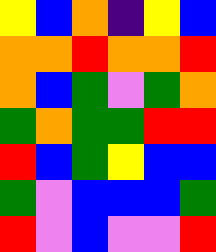[["yellow", "blue", "orange", "indigo", "yellow", "blue"], ["orange", "orange", "red", "orange", "orange", "red"], ["orange", "blue", "green", "violet", "green", "orange"], ["green", "orange", "green", "green", "red", "red"], ["red", "blue", "green", "yellow", "blue", "blue"], ["green", "violet", "blue", "blue", "blue", "green"], ["red", "violet", "blue", "violet", "violet", "red"]]